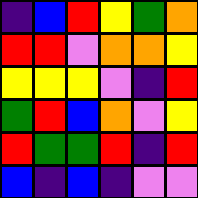[["indigo", "blue", "red", "yellow", "green", "orange"], ["red", "red", "violet", "orange", "orange", "yellow"], ["yellow", "yellow", "yellow", "violet", "indigo", "red"], ["green", "red", "blue", "orange", "violet", "yellow"], ["red", "green", "green", "red", "indigo", "red"], ["blue", "indigo", "blue", "indigo", "violet", "violet"]]